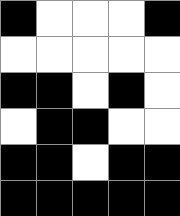[["black", "white", "white", "white", "black"], ["white", "white", "white", "white", "white"], ["black", "black", "white", "black", "white"], ["white", "black", "black", "white", "white"], ["black", "black", "white", "black", "black"], ["black", "black", "black", "black", "black"]]